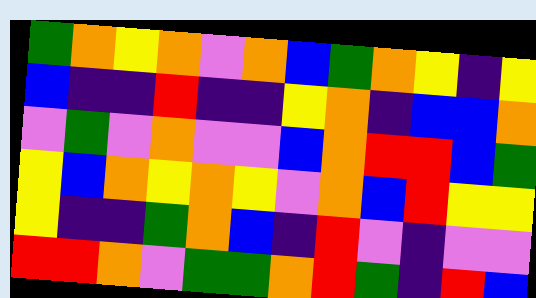[["green", "orange", "yellow", "orange", "violet", "orange", "blue", "green", "orange", "yellow", "indigo", "yellow"], ["blue", "indigo", "indigo", "red", "indigo", "indigo", "yellow", "orange", "indigo", "blue", "blue", "orange"], ["violet", "green", "violet", "orange", "violet", "violet", "blue", "orange", "red", "red", "blue", "green"], ["yellow", "blue", "orange", "yellow", "orange", "yellow", "violet", "orange", "blue", "red", "yellow", "yellow"], ["yellow", "indigo", "indigo", "green", "orange", "blue", "indigo", "red", "violet", "indigo", "violet", "violet"], ["red", "red", "orange", "violet", "green", "green", "orange", "red", "green", "indigo", "red", "blue"]]